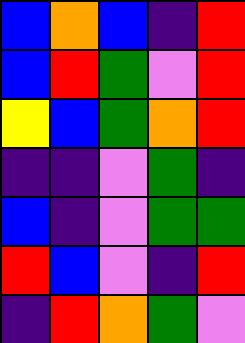[["blue", "orange", "blue", "indigo", "red"], ["blue", "red", "green", "violet", "red"], ["yellow", "blue", "green", "orange", "red"], ["indigo", "indigo", "violet", "green", "indigo"], ["blue", "indigo", "violet", "green", "green"], ["red", "blue", "violet", "indigo", "red"], ["indigo", "red", "orange", "green", "violet"]]